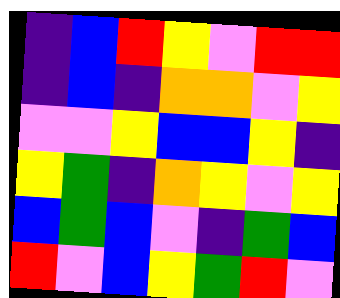[["indigo", "blue", "red", "yellow", "violet", "red", "red"], ["indigo", "blue", "indigo", "orange", "orange", "violet", "yellow"], ["violet", "violet", "yellow", "blue", "blue", "yellow", "indigo"], ["yellow", "green", "indigo", "orange", "yellow", "violet", "yellow"], ["blue", "green", "blue", "violet", "indigo", "green", "blue"], ["red", "violet", "blue", "yellow", "green", "red", "violet"]]